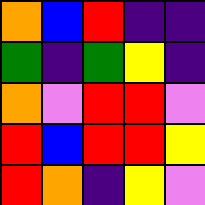[["orange", "blue", "red", "indigo", "indigo"], ["green", "indigo", "green", "yellow", "indigo"], ["orange", "violet", "red", "red", "violet"], ["red", "blue", "red", "red", "yellow"], ["red", "orange", "indigo", "yellow", "violet"]]